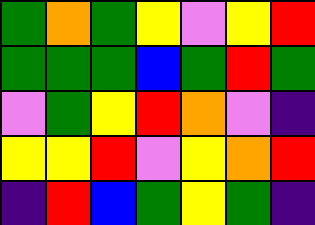[["green", "orange", "green", "yellow", "violet", "yellow", "red"], ["green", "green", "green", "blue", "green", "red", "green"], ["violet", "green", "yellow", "red", "orange", "violet", "indigo"], ["yellow", "yellow", "red", "violet", "yellow", "orange", "red"], ["indigo", "red", "blue", "green", "yellow", "green", "indigo"]]